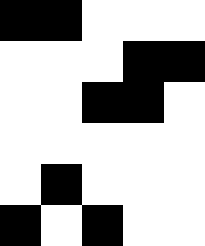[["black", "black", "white", "white", "white"], ["white", "white", "white", "black", "black"], ["white", "white", "black", "black", "white"], ["white", "white", "white", "white", "white"], ["white", "black", "white", "white", "white"], ["black", "white", "black", "white", "white"]]